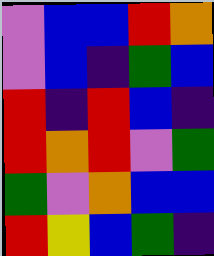[["violet", "blue", "blue", "red", "orange"], ["violet", "blue", "indigo", "green", "blue"], ["red", "indigo", "red", "blue", "indigo"], ["red", "orange", "red", "violet", "green"], ["green", "violet", "orange", "blue", "blue"], ["red", "yellow", "blue", "green", "indigo"]]